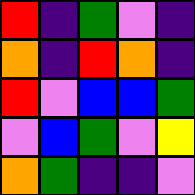[["red", "indigo", "green", "violet", "indigo"], ["orange", "indigo", "red", "orange", "indigo"], ["red", "violet", "blue", "blue", "green"], ["violet", "blue", "green", "violet", "yellow"], ["orange", "green", "indigo", "indigo", "violet"]]